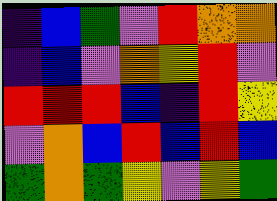[["indigo", "blue", "green", "violet", "red", "orange", "orange"], ["indigo", "blue", "violet", "orange", "yellow", "red", "violet"], ["red", "red", "red", "blue", "indigo", "red", "yellow"], ["violet", "orange", "blue", "red", "blue", "red", "blue"], ["green", "orange", "green", "yellow", "violet", "yellow", "green"]]